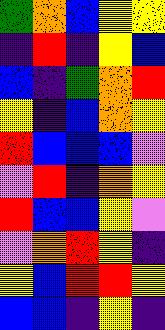[["green", "orange", "blue", "yellow", "yellow"], ["indigo", "red", "indigo", "yellow", "blue"], ["blue", "indigo", "green", "orange", "red"], ["yellow", "indigo", "blue", "orange", "yellow"], ["red", "blue", "blue", "blue", "violet"], ["violet", "red", "indigo", "orange", "yellow"], ["red", "blue", "blue", "yellow", "violet"], ["violet", "orange", "red", "yellow", "indigo"], ["yellow", "blue", "red", "red", "yellow"], ["blue", "blue", "indigo", "yellow", "indigo"]]